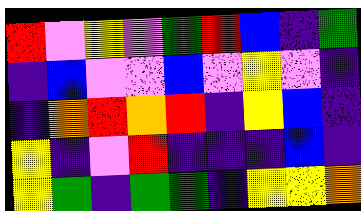[["red", "violet", "yellow", "violet", "green", "red", "blue", "indigo", "green"], ["indigo", "blue", "violet", "violet", "blue", "violet", "yellow", "violet", "indigo"], ["indigo", "orange", "red", "orange", "red", "indigo", "yellow", "blue", "indigo"], ["yellow", "indigo", "violet", "red", "indigo", "indigo", "indigo", "blue", "indigo"], ["yellow", "green", "indigo", "green", "green", "indigo", "yellow", "yellow", "orange"]]